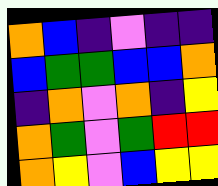[["orange", "blue", "indigo", "violet", "indigo", "indigo"], ["blue", "green", "green", "blue", "blue", "orange"], ["indigo", "orange", "violet", "orange", "indigo", "yellow"], ["orange", "green", "violet", "green", "red", "red"], ["orange", "yellow", "violet", "blue", "yellow", "yellow"]]